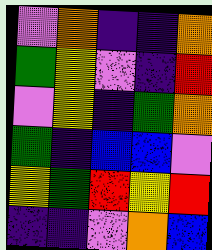[["violet", "orange", "indigo", "indigo", "orange"], ["green", "yellow", "violet", "indigo", "red"], ["violet", "yellow", "indigo", "green", "orange"], ["green", "indigo", "blue", "blue", "violet"], ["yellow", "green", "red", "yellow", "red"], ["indigo", "indigo", "violet", "orange", "blue"]]